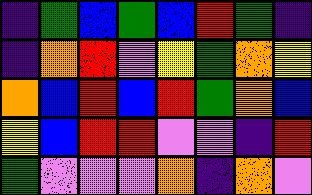[["indigo", "green", "blue", "green", "blue", "red", "green", "indigo"], ["indigo", "orange", "red", "violet", "yellow", "green", "orange", "yellow"], ["orange", "blue", "red", "blue", "red", "green", "orange", "blue"], ["yellow", "blue", "red", "red", "violet", "violet", "indigo", "red"], ["green", "violet", "violet", "violet", "orange", "indigo", "orange", "violet"]]